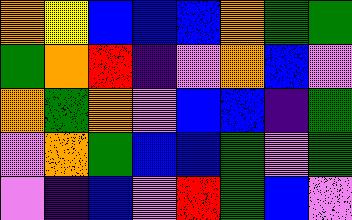[["orange", "yellow", "blue", "blue", "blue", "orange", "green", "green"], ["green", "orange", "red", "indigo", "violet", "orange", "blue", "violet"], ["orange", "green", "orange", "violet", "blue", "blue", "indigo", "green"], ["violet", "orange", "green", "blue", "blue", "green", "violet", "green"], ["violet", "indigo", "blue", "violet", "red", "green", "blue", "violet"]]